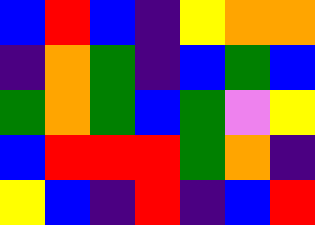[["blue", "red", "blue", "indigo", "yellow", "orange", "orange"], ["indigo", "orange", "green", "indigo", "blue", "green", "blue"], ["green", "orange", "green", "blue", "green", "violet", "yellow"], ["blue", "red", "red", "red", "green", "orange", "indigo"], ["yellow", "blue", "indigo", "red", "indigo", "blue", "red"]]